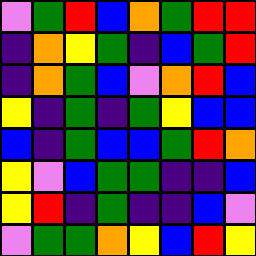[["violet", "green", "red", "blue", "orange", "green", "red", "red"], ["indigo", "orange", "yellow", "green", "indigo", "blue", "green", "red"], ["indigo", "orange", "green", "blue", "violet", "orange", "red", "blue"], ["yellow", "indigo", "green", "indigo", "green", "yellow", "blue", "blue"], ["blue", "indigo", "green", "blue", "blue", "green", "red", "orange"], ["yellow", "violet", "blue", "green", "green", "indigo", "indigo", "blue"], ["yellow", "red", "indigo", "green", "indigo", "indigo", "blue", "violet"], ["violet", "green", "green", "orange", "yellow", "blue", "red", "yellow"]]